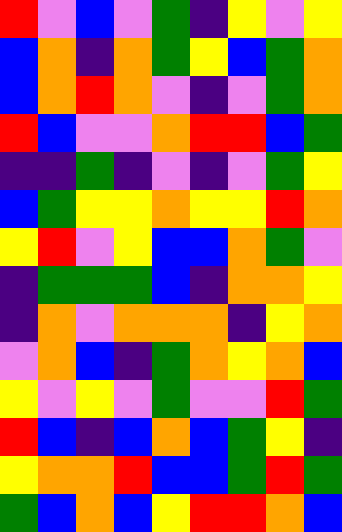[["red", "violet", "blue", "violet", "green", "indigo", "yellow", "violet", "yellow"], ["blue", "orange", "indigo", "orange", "green", "yellow", "blue", "green", "orange"], ["blue", "orange", "red", "orange", "violet", "indigo", "violet", "green", "orange"], ["red", "blue", "violet", "violet", "orange", "red", "red", "blue", "green"], ["indigo", "indigo", "green", "indigo", "violet", "indigo", "violet", "green", "yellow"], ["blue", "green", "yellow", "yellow", "orange", "yellow", "yellow", "red", "orange"], ["yellow", "red", "violet", "yellow", "blue", "blue", "orange", "green", "violet"], ["indigo", "green", "green", "green", "blue", "indigo", "orange", "orange", "yellow"], ["indigo", "orange", "violet", "orange", "orange", "orange", "indigo", "yellow", "orange"], ["violet", "orange", "blue", "indigo", "green", "orange", "yellow", "orange", "blue"], ["yellow", "violet", "yellow", "violet", "green", "violet", "violet", "red", "green"], ["red", "blue", "indigo", "blue", "orange", "blue", "green", "yellow", "indigo"], ["yellow", "orange", "orange", "red", "blue", "blue", "green", "red", "green"], ["green", "blue", "orange", "blue", "yellow", "red", "red", "orange", "blue"]]